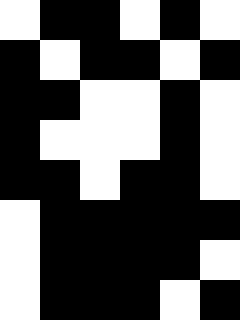[["white", "black", "black", "white", "black", "white"], ["black", "white", "black", "black", "white", "black"], ["black", "black", "white", "white", "black", "white"], ["black", "white", "white", "white", "black", "white"], ["black", "black", "white", "black", "black", "white"], ["white", "black", "black", "black", "black", "black"], ["white", "black", "black", "black", "black", "white"], ["white", "black", "black", "black", "white", "black"]]